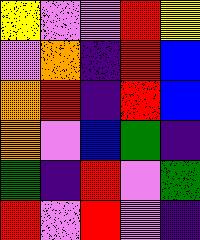[["yellow", "violet", "violet", "red", "yellow"], ["violet", "orange", "indigo", "red", "blue"], ["orange", "red", "indigo", "red", "blue"], ["orange", "violet", "blue", "green", "indigo"], ["green", "indigo", "red", "violet", "green"], ["red", "violet", "red", "violet", "indigo"]]